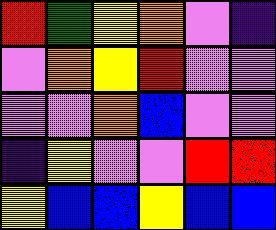[["red", "green", "yellow", "orange", "violet", "indigo"], ["violet", "orange", "yellow", "red", "violet", "violet"], ["violet", "violet", "orange", "blue", "violet", "violet"], ["indigo", "yellow", "violet", "violet", "red", "red"], ["yellow", "blue", "blue", "yellow", "blue", "blue"]]